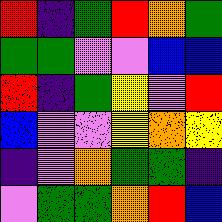[["red", "indigo", "green", "red", "orange", "green"], ["green", "green", "violet", "violet", "blue", "blue"], ["red", "indigo", "green", "yellow", "violet", "red"], ["blue", "violet", "violet", "yellow", "orange", "yellow"], ["indigo", "violet", "orange", "green", "green", "indigo"], ["violet", "green", "green", "orange", "red", "blue"]]